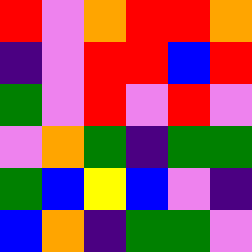[["red", "violet", "orange", "red", "red", "orange"], ["indigo", "violet", "red", "red", "blue", "red"], ["green", "violet", "red", "violet", "red", "violet"], ["violet", "orange", "green", "indigo", "green", "green"], ["green", "blue", "yellow", "blue", "violet", "indigo"], ["blue", "orange", "indigo", "green", "green", "violet"]]